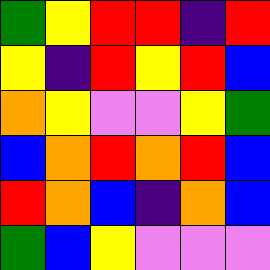[["green", "yellow", "red", "red", "indigo", "red"], ["yellow", "indigo", "red", "yellow", "red", "blue"], ["orange", "yellow", "violet", "violet", "yellow", "green"], ["blue", "orange", "red", "orange", "red", "blue"], ["red", "orange", "blue", "indigo", "orange", "blue"], ["green", "blue", "yellow", "violet", "violet", "violet"]]